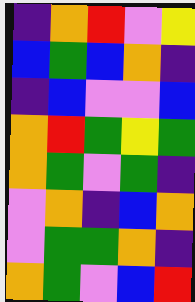[["indigo", "orange", "red", "violet", "yellow"], ["blue", "green", "blue", "orange", "indigo"], ["indigo", "blue", "violet", "violet", "blue"], ["orange", "red", "green", "yellow", "green"], ["orange", "green", "violet", "green", "indigo"], ["violet", "orange", "indigo", "blue", "orange"], ["violet", "green", "green", "orange", "indigo"], ["orange", "green", "violet", "blue", "red"]]